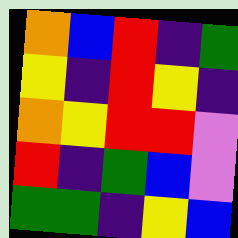[["orange", "blue", "red", "indigo", "green"], ["yellow", "indigo", "red", "yellow", "indigo"], ["orange", "yellow", "red", "red", "violet"], ["red", "indigo", "green", "blue", "violet"], ["green", "green", "indigo", "yellow", "blue"]]